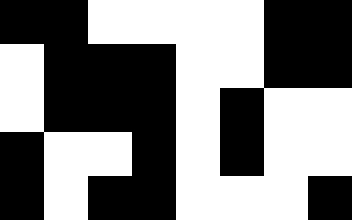[["black", "black", "white", "white", "white", "white", "black", "black"], ["white", "black", "black", "black", "white", "white", "black", "black"], ["white", "black", "black", "black", "white", "black", "white", "white"], ["black", "white", "white", "black", "white", "black", "white", "white"], ["black", "white", "black", "black", "white", "white", "white", "black"]]